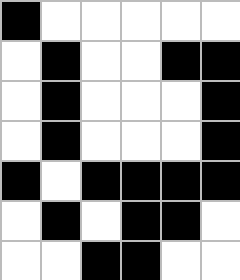[["black", "white", "white", "white", "white", "white"], ["white", "black", "white", "white", "black", "black"], ["white", "black", "white", "white", "white", "black"], ["white", "black", "white", "white", "white", "black"], ["black", "white", "black", "black", "black", "black"], ["white", "black", "white", "black", "black", "white"], ["white", "white", "black", "black", "white", "white"]]